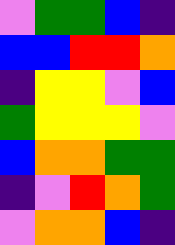[["violet", "green", "green", "blue", "indigo"], ["blue", "blue", "red", "red", "orange"], ["indigo", "yellow", "yellow", "violet", "blue"], ["green", "yellow", "yellow", "yellow", "violet"], ["blue", "orange", "orange", "green", "green"], ["indigo", "violet", "red", "orange", "green"], ["violet", "orange", "orange", "blue", "indigo"]]